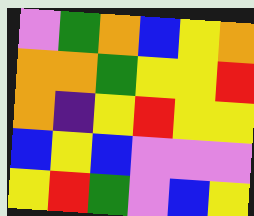[["violet", "green", "orange", "blue", "yellow", "orange"], ["orange", "orange", "green", "yellow", "yellow", "red"], ["orange", "indigo", "yellow", "red", "yellow", "yellow"], ["blue", "yellow", "blue", "violet", "violet", "violet"], ["yellow", "red", "green", "violet", "blue", "yellow"]]